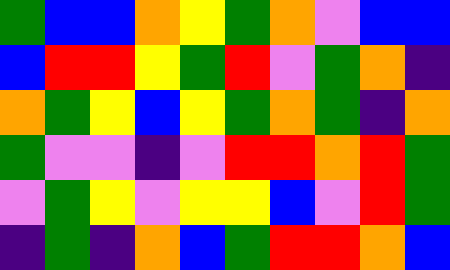[["green", "blue", "blue", "orange", "yellow", "green", "orange", "violet", "blue", "blue"], ["blue", "red", "red", "yellow", "green", "red", "violet", "green", "orange", "indigo"], ["orange", "green", "yellow", "blue", "yellow", "green", "orange", "green", "indigo", "orange"], ["green", "violet", "violet", "indigo", "violet", "red", "red", "orange", "red", "green"], ["violet", "green", "yellow", "violet", "yellow", "yellow", "blue", "violet", "red", "green"], ["indigo", "green", "indigo", "orange", "blue", "green", "red", "red", "orange", "blue"]]